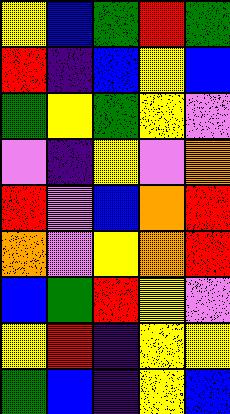[["yellow", "blue", "green", "red", "green"], ["red", "indigo", "blue", "yellow", "blue"], ["green", "yellow", "green", "yellow", "violet"], ["violet", "indigo", "yellow", "violet", "orange"], ["red", "violet", "blue", "orange", "red"], ["orange", "violet", "yellow", "orange", "red"], ["blue", "green", "red", "yellow", "violet"], ["yellow", "red", "indigo", "yellow", "yellow"], ["green", "blue", "indigo", "yellow", "blue"]]